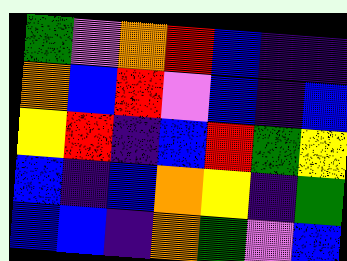[["green", "violet", "orange", "red", "blue", "indigo", "indigo"], ["orange", "blue", "red", "violet", "blue", "indigo", "blue"], ["yellow", "red", "indigo", "blue", "red", "green", "yellow"], ["blue", "indigo", "blue", "orange", "yellow", "indigo", "green"], ["blue", "blue", "indigo", "orange", "green", "violet", "blue"]]